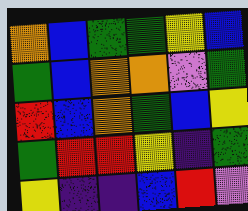[["orange", "blue", "green", "green", "yellow", "blue"], ["green", "blue", "orange", "orange", "violet", "green"], ["red", "blue", "orange", "green", "blue", "yellow"], ["green", "red", "red", "yellow", "indigo", "green"], ["yellow", "indigo", "indigo", "blue", "red", "violet"]]